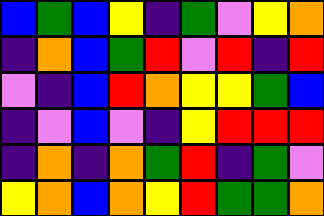[["blue", "green", "blue", "yellow", "indigo", "green", "violet", "yellow", "orange"], ["indigo", "orange", "blue", "green", "red", "violet", "red", "indigo", "red"], ["violet", "indigo", "blue", "red", "orange", "yellow", "yellow", "green", "blue"], ["indigo", "violet", "blue", "violet", "indigo", "yellow", "red", "red", "red"], ["indigo", "orange", "indigo", "orange", "green", "red", "indigo", "green", "violet"], ["yellow", "orange", "blue", "orange", "yellow", "red", "green", "green", "orange"]]